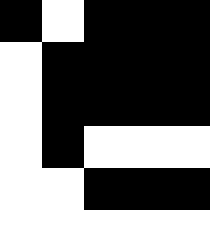[["black", "white", "black", "black", "black"], ["white", "black", "black", "black", "black"], ["white", "black", "black", "black", "black"], ["white", "black", "white", "white", "white"], ["white", "white", "black", "black", "black"], ["white", "white", "white", "white", "white"]]